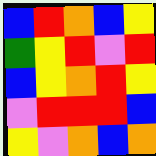[["blue", "red", "orange", "blue", "yellow"], ["green", "yellow", "red", "violet", "red"], ["blue", "yellow", "orange", "red", "yellow"], ["violet", "red", "red", "red", "blue"], ["yellow", "violet", "orange", "blue", "orange"]]